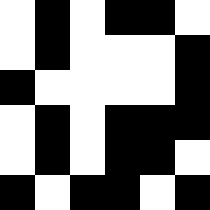[["white", "black", "white", "black", "black", "white"], ["white", "black", "white", "white", "white", "black"], ["black", "white", "white", "white", "white", "black"], ["white", "black", "white", "black", "black", "black"], ["white", "black", "white", "black", "black", "white"], ["black", "white", "black", "black", "white", "black"]]